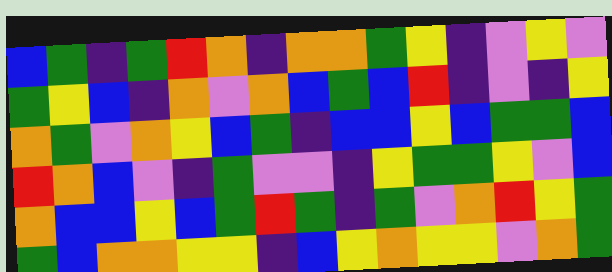[["blue", "green", "indigo", "green", "red", "orange", "indigo", "orange", "orange", "green", "yellow", "indigo", "violet", "yellow", "violet"], ["green", "yellow", "blue", "indigo", "orange", "violet", "orange", "blue", "green", "blue", "red", "indigo", "violet", "indigo", "yellow"], ["orange", "green", "violet", "orange", "yellow", "blue", "green", "indigo", "blue", "blue", "yellow", "blue", "green", "green", "blue"], ["red", "orange", "blue", "violet", "indigo", "green", "violet", "violet", "indigo", "yellow", "green", "green", "yellow", "violet", "blue"], ["orange", "blue", "blue", "yellow", "blue", "green", "red", "green", "indigo", "green", "violet", "orange", "red", "yellow", "green"], ["green", "blue", "orange", "orange", "yellow", "yellow", "indigo", "blue", "yellow", "orange", "yellow", "yellow", "violet", "orange", "green"]]